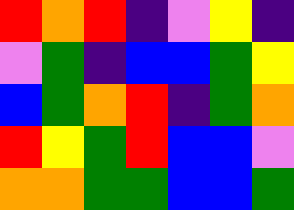[["red", "orange", "red", "indigo", "violet", "yellow", "indigo"], ["violet", "green", "indigo", "blue", "blue", "green", "yellow"], ["blue", "green", "orange", "red", "indigo", "green", "orange"], ["red", "yellow", "green", "red", "blue", "blue", "violet"], ["orange", "orange", "green", "green", "blue", "blue", "green"]]